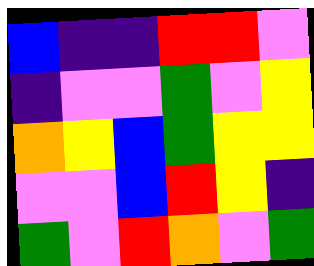[["blue", "indigo", "indigo", "red", "red", "violet"], ["indigo", "violet", "violet", "green", "violet", "yellow"], ["orange", "yellow", "blue", "green", "yellow", "yellow"], ["violet", "violet", "blue", "red", "yellow", "indigo"], ["green", "violet", "red", "orange", "violet", "green"]]